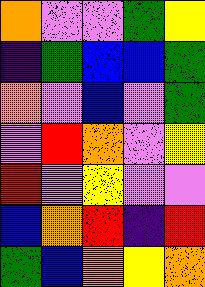[["orange", "violet", "violet", "green", "yellow"], ["indigo", "green", "blue", "blue", "green"], ["orange", "violet", "blue", "violet", "green"], ["violet", "red", "orange", "violet", "yellow"], ["red", "violet", "yellow", "violet", "violet"], ["blue", "orange", "red", "indigo", "red"], ["green", "blue", "orange", "yellow", "orange"]]